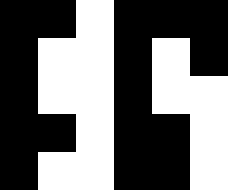[["black", "black", "white", "black", "black", "black"], ["black", "white", "white", "black", "white", "black"], ["black", "white", "white", "black", "white", "white"], ["black", "black", "white", "black", "black", "white"], ["black", "white", "white", "black", "black", "white"]]